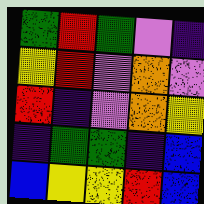[["green", "red", "green", "violet", "indigo"], ["yellow", "red", "violet", "orange", "violet"], ["red", "indigo", "violet", "orange", "yellow"], ["indigo", "green", "green", "indigo", "blue"], ["blue", "yellow", "yellow", "red", "blue"]]